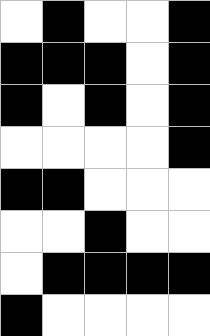[["white", "black", "white", "white", "black"], ["black", "black", "black", "white", "black"], ["black", "white", "black", "white", "black"], ["white", "white", "white", "white", "black"], ["black", "black", "white", "white", "white"], ["white", "white", "black", "white", "white"], ["white", "black", "black", "black", "black"], ["black", "white", "white", "white", "white"]]